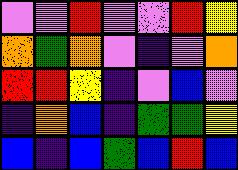[["violet", "violet", "red", "violet", "violet", "red", "yellow"], ["orange", "green", "orange", "violet", "indigo", "violet", "orange"], ["red", "red", "yellow", "indigo", "violet", "blue", "violet"], ["indigo", "orange", "blue", "indigo", "green", "green", "yellow"], ["blue", "indigo", "blue", "green", "blue", "red", "blue"]]